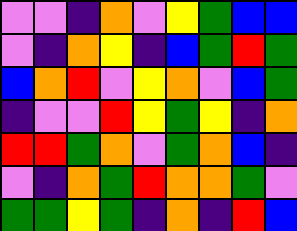[["violet", "violet", "indigo", "orange", "violet", "yellow", "green", "blue", "blue"], ["violet", "indigo", "orange", "yellow", "indigo", "blue", "green", "red", "green"], ["blue", "orange", "red", "violet", "yellow", "orange", "violet", "blue", "green"], ["indigo", "violet", "violet", "red", "yellow", "green", "yellow", "indigo", "orange"], ["red", "red", "green", "orange", "violet", "green", "orange", "blue", "indigo"], ["violet", "indigo", "orange", "green", "red", "orange", "orange", "green", "violet"], ["green", "green", "yellow", "green", "indigo", "orange", "indigo", "red", "blue"]]